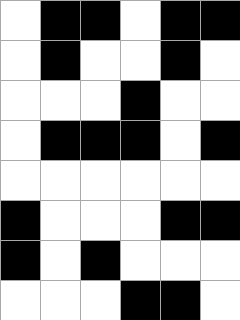[["white", "black", "black", "white", "black", "black"], ["white", "black", "white", "white", "black", "white"], ["white", "white", "white", "black", "white", "white"], ["white", "black", "black", "black", "white", "black"], ["white", "white", "white", "white", "white", "white"], ["black", "white", "white", "white", "black", "black"], ["black", "white", "black", "white", "white", "white"], ["white", "white", "white", "black", "black", "white"]]